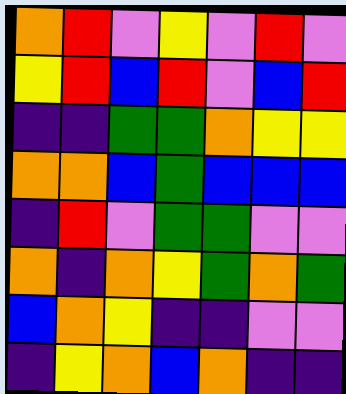[["orange", "red", "violet", "yellow", "violet", "red", "violet"], ["yellow", "red", "blue", "red", "violet", "blue", "red"], ["indigo", "indigo", "green", "green", "orange", "yellow", "yellow"], ["orange", "orange", "blue", "green", "blue", "blue", "blue"], ["indigo", "red", "violet", "green", "green", "violet", "violet"], ["orange", "indigo", "orange", "yellow", "green", "orange", "green"], ["blue", "orange", "yellow", "indigo", "indigo", "violet", "violet"], ["indigo", "yellow", "orange", "blue", "orange", "indigo", "indigo"]]